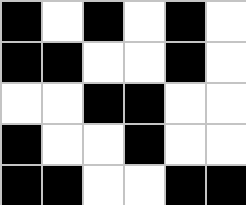[["black", "white", "black", "white", "black", "white"], ["black", "black", "white", "white", "black", "white"], ["white", "white", "black", "black", "white", "white"], ["black", "white", "white", "black", "white", "white"], ["black", "black", "white", "white", "black", "black"]]